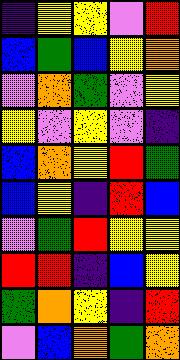[["indigo", "yellow", "yellow", "violet", "red"], ["blue", "green", "blue", "yellow", "orange"], ["violet", "orange", "green", "violet", "yellow"], ["yellow", "violet", "yellow", "violet", "indigo"], ["blue", "orange", "yellow", "red", "green"], ["blue", "yellow", "indigo", "red", "blue"], ["violet", "green", "red", "yellow", "yellow"], ["red", "red", "indigo", "blue", "yellow"], ["green", "orange", "yellow", "indigo", "red"], ["violet", "blue", "orange", "green", "orange"]]